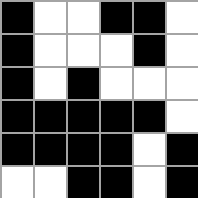[["black", "white", "white", "black", "black", "white"], ["black", "white", "white", "white", "black", "white"], ["black", "white", "black", "white", "white", "white"], ["black", "black", "black", "black", "black", "white"], ["black", "black", "black", "black", "white", "black"], ["white", "white", "black", "black", "white", "black"]]